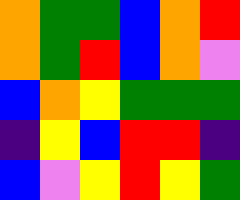[["orange", "green", "green", "blue", "orange", "red"], ["orange", "green", "red", "blue", "orange", "violet"], ["blue", "orange", "yellow", "green", "green", "green"], ["indigo", "yellow", "blue", "red", "red", "indigo"], ["blue", "violet", "yellow", "red", "yellow", "green"]]